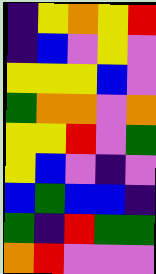[["indigo", "yellow", "orange", "yellow", "red"], ["indigo", "blue", "violet", "yellow", "violet"], ["yellow", "yellow", "yellow", "blue", "violet"], ["green", "orange", "orange", "violet", "orange"], ["yellow", "yellow", "red", "violet", "green"], ["yellow", "blue", "violet", "indigo", "violet"], ["blue", "green", "blue", "blue", "indigo"], ["green", "indigo", "red", "green", "green"], ["orange", "red", "violet", "violet", "violet"]]